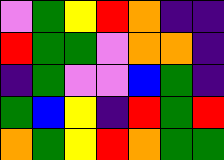[["violet", "green", "yellow", "red", "orange", "indigo", "indigo"], ["red", "green", "green", "violet", "orange", "orange", "indigo"], ["indigo", "green", "violet", "violet", "blue", "green", "indigo"], ["green", "blue", "yellow", "indigo", "red", "green", "red"], ["orange", "green", "yellow", "red", "orange", "green", "green"]]